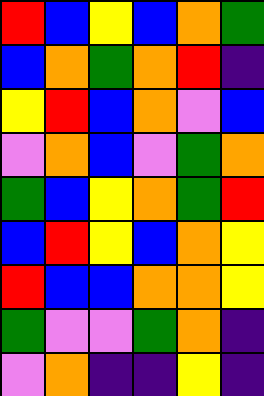[["red", "blue", "yellow", "blue", "orange", "green"], ["blue", "orange", "green", "orange", "red", "indigo"], ["yellow", "red", "blue", "orange", "violet", "blue"], ["violet", "orange", "blue", "violet", "green", "orange"], ["green", "blue", "yellow", "orange", "green", "red"], ["blue", "red", "yellow", "blue", "orange", "yellow"], ["red", "blue", "blue", "orange", "orange", "yellow"], ["green", "violet", "violet", "green", "orange", "indigo"], ["violet", "orange", "indigo", "indigo", "yellow", "indigo"]]